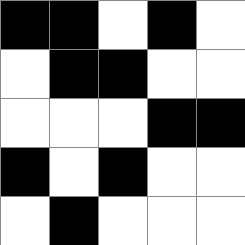[["black", "black", "white", "black", "white"], ["white", "black", "black", "white", "white"], ["white", "white", "white", "black", "black"], ["black", "white", "black", "white", "white"], ["white", "black", "white", "white", "white"]]